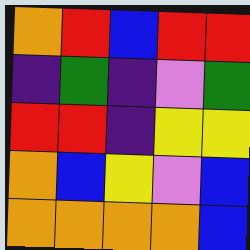[["orange", "red", "blue", "red", "red"], ["indigo", "green", "indigo", "violet", "green"], ["red", "red", "indigo", "yellow", "yellow"], ["orange", "blue", "yellow", "violet", "blue"], ["orange", "orange", "orange", "orange", "blue"]]